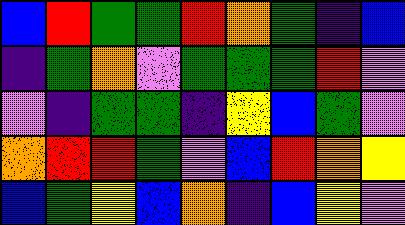[["blue", "red", "green", "green", "red", "orange", "green", "indigo", "blue"], ["indigo", "green", "orange", "violet", "green", "green", "green", "red", "violet"], ["violet", "indigo", "green", "green", "indigo", "yellow", "blue", "green", "violet"], ["orange", "red", "red", "green", "violet", "blue", "red", "orange", "yellow"], ["blue", "green", "yellow", "blue", "orange", "indigo", "blue", "yellow", "violet"]]